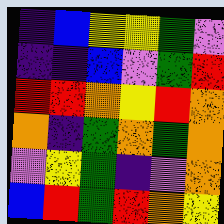[["indigo", "blue", "yellow", "yellow", "green", "violet"], ["indigo", "indigo", "blue", "violet", "green", "red"], ["red", "red", "orange", "yellow", "red", "orange"], ["orange", "indigo", "green", "orange", "green", "orange"], ["violet", "yellow", "green", "indigo", "violet", "orange"], ["blue", "red", "green", "red", "orange", "yellow"]]